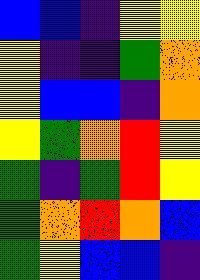[["blue", "blue", "indigo", "yellow", "yellow"], ["yellow", "indigo", "indigo", "green", "orange"], ["yellow", "blue", "blue", "indigo", "orange"], ["yellow", "green", "orange", "red", "yellow"], ["green", "indigo", "green", "red", "yellow"], ["green", "orange", "red", "orange", "blue"], ["green", "yellow", "blue", "blue", "indigo"]]